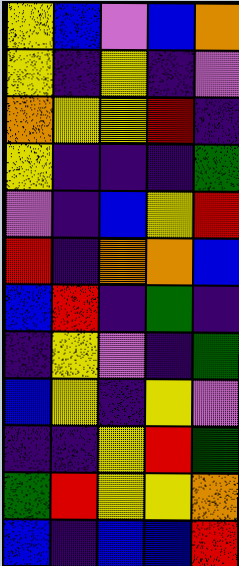[["yellow", "blue", "violet", "blue", "orange"], ["yellow", "indigo", "yellow", "indigo", "violet"], ["orange", "yellow", "yellow", "red", "indigo"], ["yellow", "indigo", "indigo", "indigo", "green"], ["violet", "indigo", "blue", "yellow", "red"], ["red", "indigo", "orange", "orange", "blue"], ["blue", "red", "indigo", "green", "indigo"], ["indigo", "yellow", "violet", "indigo", "green"], ["blue", "yellow", "indigo", "yellow", "violet"], ["indigo", "indigo", "yellow", "red", "green"], ["green", "red", "yellow", "yellow", "orange"], ["blue", "indigo", "blue", "blue", "red"]]